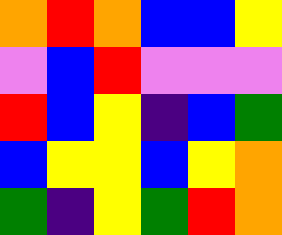[["orange", "red", "orange", "blue", "blue", "yellow"], ["violet", "blue", "red", "violet", "violet", "violet"], ["red", "blue", "yellow", "indigo", "blue", "green"], ["blue", "yellow", "yellow", "blue", "yellow", "orange"], ["green", "indigo", "yellow", "green", "red", "orange"]]